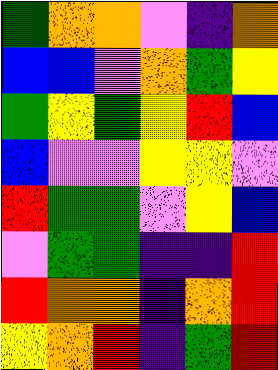[["green", "orange", "orange", "violet", "indigo", "orange"], ["blue", "blue", "violet", "orange", "green", "yellow"], ["green", "yellow", "green", "yellow", "red", "blue"], ["blue", "violet", "violet", "yellow", "yellow", "violet"], ["red", "green", "green", "violet", "yellow", "blue"], ["violet", "green", "green", "indigo", "indigo", "red"], ["red", "orange", "orange", "indigo", "orange", "red"], ["yellow", "orange", "red", "indigo", "green", "red"]]